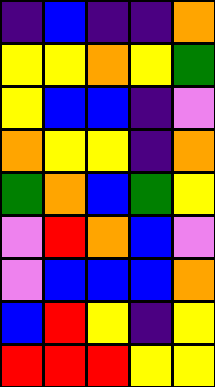[["indigo", "blue", "indigo", "indigo", "orange"], ["yellow", "yellow", "orange", "yellow", "green"], ["yellow", "blue", "blue", "indigo", "violet"], ["orange", "yellow", "yellow", "indigo", "orange"], ["green", "orange", "blue", "green", "yellow"], ["violet", "red", "orange", "blue", "violet"], ["violet", "blue", "blue", "blue", "orange"], ["blue", "red", "yellow", "indigo", "yellow"], ["red", "red", "red", "yellow", "yellow"]]